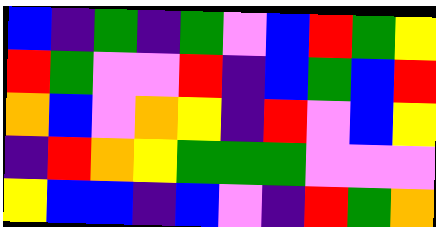[["blue", "indigo", "green", "indigo", "green", "violet", "blue", "red", "green", "yellow"], ["red", "green", "violet", "violet", "red", "indigo", "blue", "green", "blue", "red"], ["orange", "blue", "violet", "orange", "yellow", "indigo", "red", "violet", "blue", "yellow"], ["indigo", "red", "orange", "yellow", "green", "green", "green", "violet", "violet", "violet"], ["yellow", "blue", "blue", "indigo", "blue", "violet", "indigo", "red", "green", "orange"]]